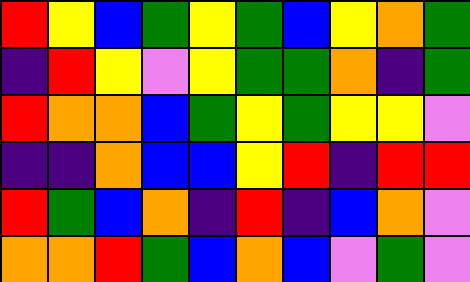[["red", "yellow", "blue", "green", "yellow", "green", "blue", "yellow", "orange", "green"], ["indigo", "red", "yellow", "violet", "yellow", "green", "green", "orange", "indigo", "green"], ["red", "orange", "orange", "blue", "green", "yellow", "green", "yellow", "yellow", "violet"], ["indigo", "indigo", "orange", "blue", "blue", "yellow", "red", "indigo", "red", "red"], ["red", "green", "blue", "orange", "indigo", "red", "indigo", "blue", "orange", "violet"], ["orange", "orange", "red", "green", "blue", "orange", "blue", "violet", "green", "violet"]]